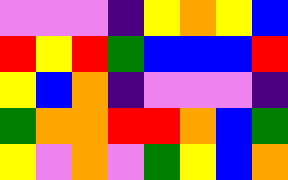[["violet", "violet", "violet", "indigo", "yellow", "orange", "yellow", "blue"], ["red", "yellow", "red", "green", "blue", "blue", "blue", "red"], ["yellow", "blue", "orange", "indigo", "violet", "violet", "violet", "indigo"], ["green", "orange", "orange", "red", "red", "orange", "blue", "green"], ["yellow", "violet", "orange", "violet", "green", "yellow", "blue", "orange"]]